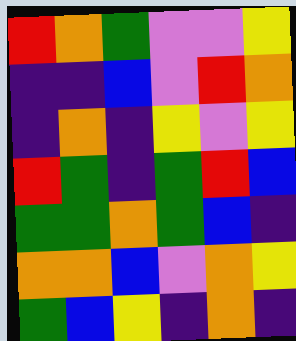[["red", "orange", "green", "violet", "violet", "yellow"], ["indigo", "indigo", "blue", "violet", "red", "orange"], ["indigo", "orange", "indigo", "yellow", "violet", "yellow"], ["red", "green", "indigo", "green", "red", "blue"], ["green", "green", "orange", "green", "blue", "indigo"], ["orange", "orange", "blue", "violet", "orange", "yellow"], ["green", "blue", "yellow", "indigo", "orange", "indigo"]]